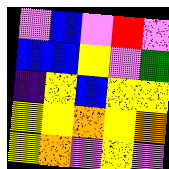[["violet", "blue", "violet", "red", "violet"], ["blue", "blue", "yellow", "violet", "green"], ["indigo", "yellow", "blue", "yellow", "yellow"], ["yellow", "yellow", "orange", "yellow", "orange"], ["yellow", "orange", "violet", "yellow", "violet"]]